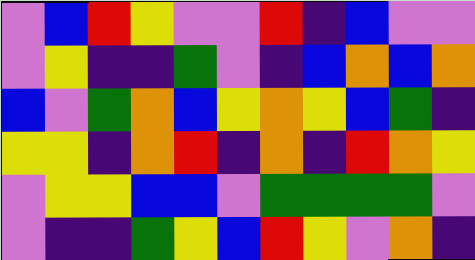[["violet", "blue", "red", "yellow", "violet", "violet", "red", "indigo", "blue", "violet", "violet"], ["violet", "yellow", "indigo", "indigo", "green", "violet", "indigo", "blue", "orange", "blue", "orange"], ["blue", "violet", "green", "orange", "blue", "yellow", "orange", "yellow", "blue", "green", "indigo"], ["yellow", "yellow", "indigo", "orange", "red", "indigo", "orange", "indigo", "red", "orange", "yellow"], ["violet", "yellow", "yellow", "blue", "blue", "violet", "green", "green", "green", "green", "violet"], ["violet", "indigo", "indigo", "green", "yellow", "blue", "red", "yellow", "violet", "orange", "indigo"]]